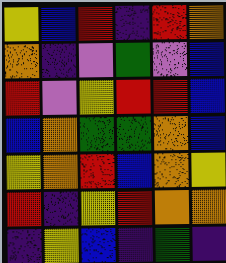[["yellow", "blue", "red", "indigo", "red", "orange"], ["orange", "indigo", "violet", "green", "violet", "blue"], ["red", "violet", "yellow", "red", "red", "blue"], ["blue", "orange", "green", "green", "orange", "blue"], ["yellow", "orange", "red", "blue", "orange", "yellow"], ["red", "indigo", "yellow", "red", "orange", "orange"], ["indigo", "yellow", "blue", "indigo", "green", "indigo"]]